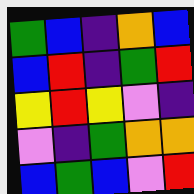[["green", "blue", "indigo", "orange", "blue"], ["blue", "red", "indigo", "green", "red"], ["yellow", "red", "yellow", "violet", "indigo"], ["violet", "indigo", "green", "orange", "orange"], ["blue", "green", "blue", "violet", "red"]]